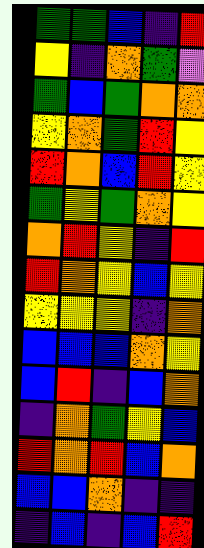[["green", "green", "blue", "indigo", "red"], ["yellow", "indigo", "orange", "green", "violet"], ["green", "blue", "green", "orange", "orange"], ["yellow", "orange", "green", "red", "yellow"], ["red", "orange", "blue", "red", "yellow"], ["green", "yellow", "green", "orange", "yellow"], ["orange", "red", "yellow", "indigo", "red"], ["red", "orange", "yellow", "blue", "yellow"], ["yellow", "yellow", "yellow", "indigo", "orange"], ["blue", "blue", "blue", "orange", "yellow"], ["blue", "red", "indigo", "blue", "orange"], ["indigo", "orange", "green", "yellow", "blue"], ["red", "orange", "red", "blue", "orange"], ["blue", "blue", "orange", "indigo", "indigo"], ["indigo", "blue", "indigo", "blue", "red"]]